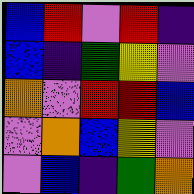[["blue", "red", "violet", "red", "indigo"], ["blue", "indigo", "green", "yellow", "violet"], ["orange", "violet", "red", "red", "blue"], ["violet", "orange", "blue", "yellow", "violet"], ["violet", "blue", "indigo", "green", "orange"]]